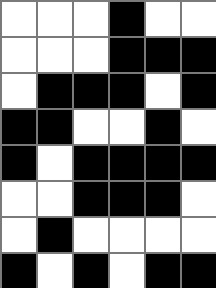[["white", "white", "white", "black", "white", "white"], ["white", "white", "white", "black", "black", "black"], ["white", "black", "black", "black", "white", "black"], ["black", "black", "white", "white", "black", "white"], ["black", "white", "black", "black", "black", "black"], ["white", "white", "black", "black", "black", "white"], ["white", "black", "white", "white", "white", "white"], ["black", "white", "black", "white", "black", "black"]]